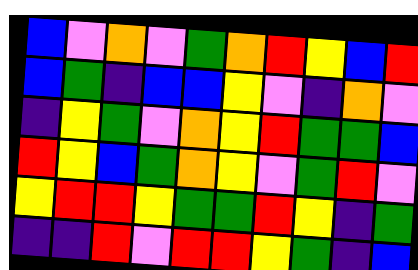[["blue", "violet", "orange", "violet", "green", "orange", "red", "yellow", "blue", "red"], ["blue", "green", "indigo", "blue", "blue", "yellow", "violet", "indigo", "orange", "violet"], ["indigo", "yellow", "green", "violet", "orange", "yellow", "red", "green", "green", "blue"], ["red", "yellow", "blue", "green", "orange", "yellow", "violet", "green", "red", "violet"], ["yellow", "red", "red", "yellow", "green", "green", "red", "yellow", "indigo", "green"], ["indigo", "indigo", "red", "violet", "red", "red", "yellow", "green", "indigo", "blue"]]